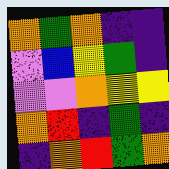[["orange", "green", "orange", "indigo", "indigo"], ["violet", "blue", "yellow", "green", "indigo"], ["violet", "violet", "orange", "yellow", "yellow"], ["orange", "red", "indigo", "green", "indigo"], ["indigo", "orange", "red", "green", "orange"]]